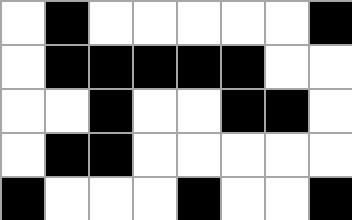[["white", "black", "white", "white", "white", "white", "white", "black"], ["white", "black", "black", "black", "black", "black", "white", "white"], ["white", "white", "black", "white", "white", "black", "black", "white"], ["white", "black", "black", "white", "white", "white", "white", "white"], ["black", "white", "white", "white", "black", "white", "white", "black"]]